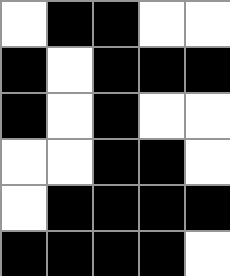[["white", "black", "black", "white", "white"], ["black", "white", "black", "black", "black"], ["black", "white", "black", "white", "white"], ["white", "white", "black", "black", "white"], ["white", "black", "black", "black", "black"], ["black", "black", "black", "black", "white"]]